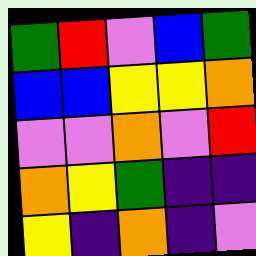[["green", "red", "violet", "blue", "green"], ["blue", "blue", "yellow", "yellow", "orange"], ["violet", "violet", "orange", "violet", "red"], ["orange", "yellow", "green", "indigo", "indigo"], ["yellow", "indigo", "orange", "indigo", "violet"]]